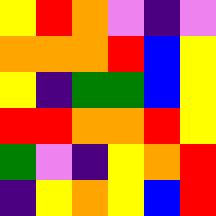[["yellow", "red", "orange", "violet", "indigo", "violet"], ["orange", "orange", "orange", "red", "blue", "yellow"], ["yellow", "indigo", "green", "green", "blue", "yellow"], ["red", "red", "orange", "orange", "red", "yellow"], ["green", "violet", "indigo", "yellow", "orange", "red"], ["indigo", "yellow", "orange", "yellow", "blue", "red"]]